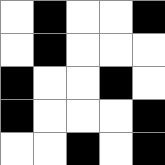[["white", "black", "white", "white", "black"], ["white", "black", "white", "white", "white"], ["black", "white", "white", "black", "white"], ["black", "white", "white", "white", "black"], ["white", "white", "black", "white", "black"]]